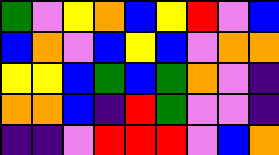[["green", "violet", "yellow", "orange", "blue", "yellow", "red", "violet", "blue"], ["blue", "orange", "violet", "blue", "yellow", "blue", "violet", "orange", "orange"], ["yellow", "yellow", "blue", "green", "blue", "green", "orange", "violet", "indigo"], ["orange", "orange", "blue", "indigo", "red", "green", "violet", "violet", "indigo"], ["indigo", "indigo", "violet", "red", "red", "red", "violet", "blue", "orange"]]